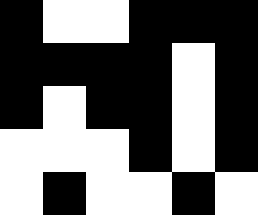[["black", "white", "white", "black", "black", "black"], ["black", "black", "black", "black", "white", "black"], ["black", "white", "black", "black", "white", "black"], ["white", "white", "white", "black", "white", "black"], ["white", "black", "white", "white", "black", "white"]]